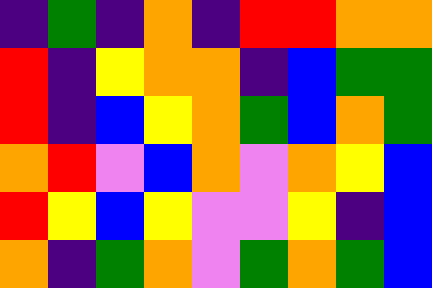[["indigo", "green", "indigo", "orange", "indigo", "red", "red", "orange", "orange"], ["red", "indigo", "yellow", "orange", "orange", "indigo", "blue", "green", "green"], ["red", "indigo", "blue", "yellow", "orange", "green", "blue", "orange", "green"], ["orange", "red", "violet", "blue", "orange", "violet", "orange", "yellow", "blue"], ["red", "yellow", "blue", "yellow", "violet", "violet", "yellow", "indigo", "blue"], ["orange", "indigo", "green", "orange", "violet", "green", "orange", "green", "blue"]]